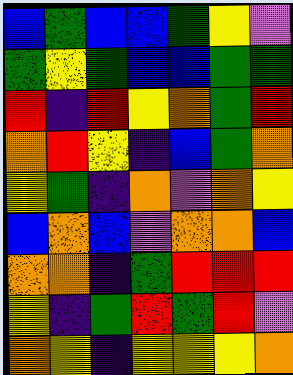[["blue", "green", "blue", "blue", "green", "yellow", "violet"], ["green", "yellow", "green", "blue", "blue", "green", "green"], ["red", "indigo", "red", "yellow", "orange", "green", "red"], ["orange", "red", "yellow", "indigo", "blue", "green", "orange"], ["yellow", "green", "indigo", "orange", "violet", "orange", "yellow"], ["blue", "orange", "blue", "violet", "orange", "orange", "blue"], ["orange", "orange", "indigo", "green", "red", "red", "red"], ["yellow", "indigo", "green", "red", "green", "red", "violet"], ["orange", "yellow", "indigo", "yellow", "yellow", "yellow", "orange"]]